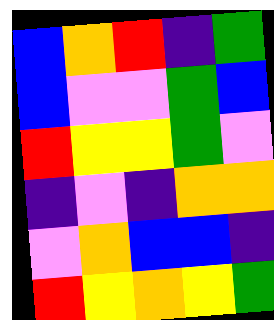[["blue", "orange", "red", "indigo", "green"], ["blue", "violet", "violet", "green", "blue"], ["red", "yellow", "yellow", "green", "violet"], ["indigo", "violet", "indigo", "orange", "orange"], ["violet", "orange", "blue", "blue", "indigo"], ["red", "yellow", "orange", "yellow", "green"]]